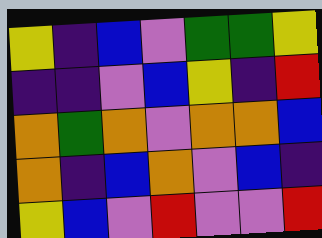[["yellow", "indigo", "blue", "violet", "green", "green", "yellow"], ["indigo", "indigo", "violet", "blue", "yellow", "indigo", "red"], ["orange", "green", "orange", "violet", "orange", "orange", "blue"], ["orange", "indigo", "blue", "orange", "violet", "blue", "indigo"], ["yellow", "blue", "violet", "red", "violet", "violet", "red"]]